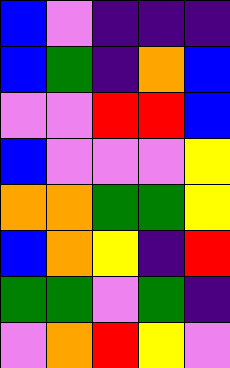[["blue", "violet", "indigo", "indigo", "indigo"], ["blue", "green", "indigo", "orange", "blue"], ["violet", "violet", "red", "red", "blue"], ["blue", "violet", "violet", "violet", "yellow"], ["orange", "orange", "green", "green", "yellow"], ["blue", "orange", "yellow", "indigo", "red"], ["green", "green", "violet", "green", "indigo"], ["violet", "orange", "red", "yellow", "violet"]]